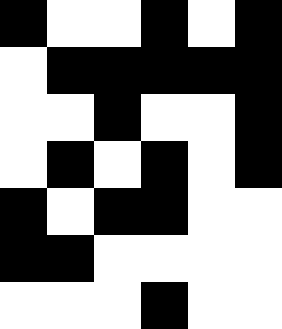[["black", "white", "white", "black", "white", "black"], ["white", "black", "black", "black", "black", "black"], ["white", "white", "black", "white", "white", "black"], ["white", "black", "white", "black", "white", "black"], ["black", "white", "black", "black", "white", "white"], ["black", "black", "white", "white", "white", "white"], ["white", "white", "white", "black", "white", "white"]]